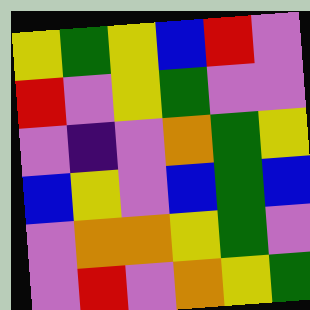[["yellow", "green", "yellow", "blue", "red", "violet"], ["red", "violet", "yellow", "green", "violet", "violet"], ["violet", "indigo", "violet", "orange", "green", "yellow"], ["blue", "yellow", "violet", "blue", "green", "blue"], ["violet", "orange", "orange", "yellow", "green", "violet"], ["violet", "red", "violet", "orange", "yellow", "green"]]